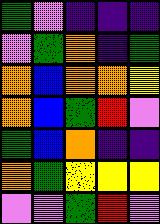[["green", "violet", "indigo", "indigo", "indigo"], ["violet", "green", "orange", "indigo", "green"], ["orange", "blue", "orange", "orange", "yellow"], ["orange", "blue", "green", "red", "violet"], ["green", "blue", "orange", "indigo", "indigo"], ["orange", "green", "yellow", "yellow", "yellow"], ["violet", "violet", "green", "red", "violet"]]